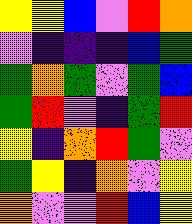[["yellow", "yellow", "blue", "violet", "red", "orange"], ["violet", "indigo", "indigo", "indigo", "blue", "green"], ["green", "orange", "green", "violet", "green", "blue"], ["green", "red", "violet", "indigo", "green", "red"], ["yellow", "indigo", "orange", "red", "green", "violet"], ["green", "yellow", "indigo", "orange", "violet", "yellow"], ["orange", "violet", "violet", "red", "blue", "yellow"]]